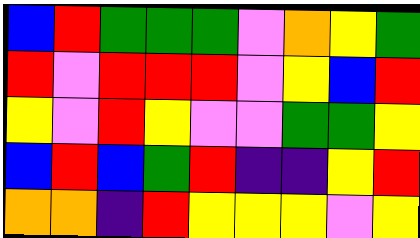[["blue", "red", "green", "green", "green", "violet", "orange", "yellow", "green"], ["red", "violet", "red", "red", "red", "violet", "yellow", "blue", "red"], ["yellow", "violet", "red", "yellow", "violet", "violet", "green", "green", "yellow"], ["blue", "red", "blue", "green", "red", "indigo", "indigo", "yellow", "red"], ["orange", "orange", "indigo", "red", "yellow", "yellow", "yellow", "violet", "yellow"]]